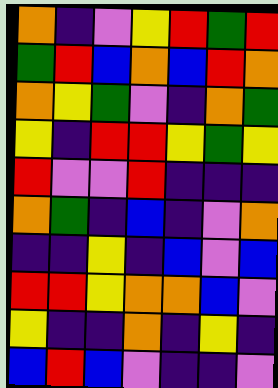[["orange", "indigo", "violet", "yellow", "red", "green", "red"], ["green", "red", "blue", "orange", "blue", "red", "orange"], ["orange", "yellow", "green", "violet", "indigo", "orange", "green"], ["yellow", "indigo", "red", "red", "yellow", "green", "yellow"], ["red", "violet", "violet", "red", "indigo", "indigo", "indigo"], ["orange", "green", "indigo", "blue", "indigo", "violet", "orange"], ["indigo", "indigo", "yellow", "indigo", "blue", "violet", "blue"], ["red", "red", "yellow", "orange", "orange", "blue", "violet"], ["yellow", "indigo", "indigo", "orange", "indigo", "yellow", "indigo"], ["blue", "red", "blue", "violet", "indigo", "indigo", "violet"]]